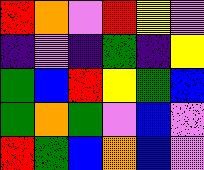[["red", "orange", "violet", "red", "yellow", "violet"], ["indigo", "violet", "indigo", "green", "indigo", "yellow"], ["green", "blue", "red", "yellow", "green", "blue"], ["green", "orange", "green", "violet", "blue", "violet"], ["red", "green", "blue", "orange", "blue", "violet"]]